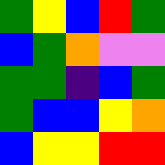[["green", "yellow", "blue", "red", "green"], ["blue", "green", "orange", "violet", "violet"], ["green", "green", "indigo", "blue", "green"], ["green", "blue", "blue", "yellow", "orange"], ["blue", "yellow", "yellow", "red", "red"]]